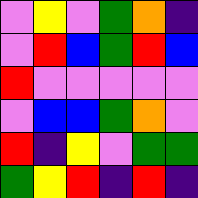[["violet", "yellow", "violet", "green", "orange", "indigo"], ["violet", "red", "blue", "green", "red", "blue"], ["red", "violet", "violet", "violet", "violet", "violet"], ["violet", "blue", "blue", "green", "orange", "violet"], ["red", "indigo", "yellow", "violet", "green", "green"], ["green", "yellow", "red", "indigo", "red", "indigo"]]